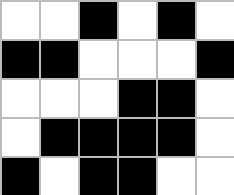[["white", "white", "black", "white", "black", "white"], ["black", "black", "white", "white", "white", "black"], ["white", "white", "white", "black", "black", "white"], ["white", "black", "black", "black", "black", "white"], ["black", "white", "black", "black", "white", "white"]]